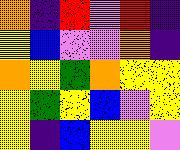[["orange", "indigo", "red", "violet", "red", "indigo"], ["yellow", "blue", "violet", "violet", "orange", "indigo"], ["orange", "yellow", "green", "orange", "yellow", "yellow"], ["yellow", "green", "yellow", "blue", "violet", "yellow"], ["yellow", "indigo", "blue", "yellow", "yellow", "violet"]]